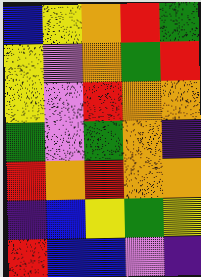[["blue", "yellow", "orange", "red", "green"], ["yellow", "violet", "orange", "green", "red"], ["yellow", "violet", "red", "orange", "orange"], ["green", "violet", "green", "orange", "indigo"], ["red", "orange", "red", "orange", "orange"], ["indigo", "blue", "yellow", "green", "yellow"], ["red", "blue", "blue", "violet", "indigo"]]